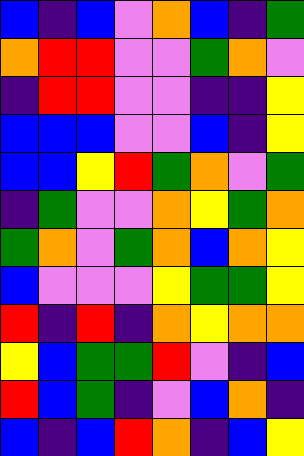[["blue", "indigo", "blue", "violet", "orange", "blue", "indigo", "green"], ["orange", "red", "red", "violet", "violet", "green", "orange", "violet"], ["indigo", "red", "red", "violet", "violet", "indigo", "indigo", "yellow"], ["blue", "blue", "blue", "violet", "violet", "blue", "indigo", "yellow"], ["blue", "blue", "yellow", "red", "green", "orange", "violet", "green"], ["indigo", "green", "violet", "violet", "orange", "yellow", "green", "orange"], ["green", "orange", "violet", "green", "orange", "blue", "orange", "yellow"], ["blue", "violet", "violet", "violet", "yellow", "green", "green", "yellow"], ["red", "indigo", "red", "indigo", "orange", "yellow", "orange", "orange"], ["yellow", "blue", "green", "green", "red", "violet", "indigo", "blue"], ["red", "blue", "green", "indigo", "violet", "blue", "orange", "indigo"], ["blue", "indigo", "blue", "red", "orange", "indigo", "blue", "yellow"]]